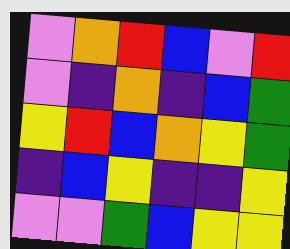[["violet", "orange", "red", "blue", "violet", "red"], ["violet", "indigo", "orange", "indigo", "blue", "green"], ["yellow", "red", "blue", "orange", "yellow", "green"], ["indigo", "blue", "yellow", "indigo", "indigo", "yellow"], ["violet", "violet", "green", "blue", "yellow", "yellow"]]